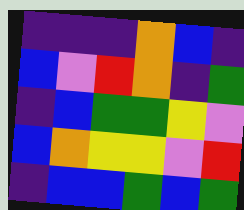[["indigo", "indigo", "indigo", "orange", "blue", "indigo"], ["blue", "violet", "red", "orange", "indigo", "green"], ["indigo", "blue", "green", "green", "yellow", "violet"], ["blue", "orange", "yellow", "yellow", "violet", "red"], ["indigo", "blue", "blue", "green", "blue", "green"]]